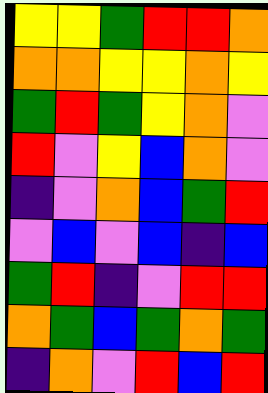[["yellow", "yellow", "green", "red", "red", "orange"], ["orange", "orange", "yellow", "yellow", "orange", "yellow"], ["green", "red", "green", "yellow", "orange", "violet"], ["red", "violet", "yellow", "blue", "orange", "violet"], ["indigo", "violet", "orange", "blue", "green", "red"], ["violet", "blue", "violet", "blue", "indigo", "blue"], ["green", "red", "indigo", "violet", "red", "red"], ["orange", "green", "blue", "green", "orange", "green"], ["indigo", "orange", "violet", "red", "blue", "red"]]